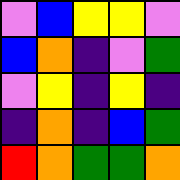[["violet", "blue", "yellow", "yellow", "violet"], ["blue", "orange", "indigo", "violet", "green"], ["violet", "yellow", "indigo", "yellow", "indigo"], ["indigo", "orange", "indigo", "blue", "green"], ["red", "orange", "green", "green", "orange"]]